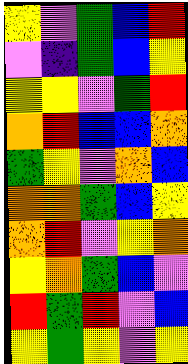[["yellow", "violet", "green", "blue", "red"], ["violet", "indigo", "green", "blue", "yellow"], ["yellow", "yellow", "violet", "green", "red"], ["orange", "red", "blue", "blue", "orange"], ["green", "yellow", "violet", "orange", "blue"], ["orange", "orange", "green", "blue", "yellow"], ["orange", "red", "violet", "yellow", "orange"], ["yellow", "orange", "green", "blue", "violet"], ["red", "green", "red", "violet", "blue"], ["yellow", "green", "yellow", "violet", "yellow"]]